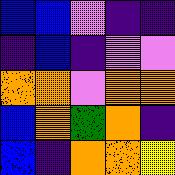[["blue", "blue", "violet", "indigo", "indigo"], ["indigo", "blue", "indigo", "violet", "violet"], ["orange", "orange", "violet", "orange", "orange"], ["blue", "orange", "green", "orange", "indigo"], ["blue", "indigo", "orange", "orange", "yellow"]]